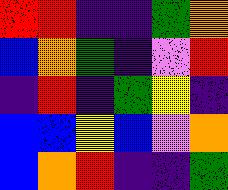[["red", "red", "indigo", "indigo", "green", "orange"], ["blue", "orange", "green", "indigo", "violet", "red"], ["indigo", "red", "indigo", "green", "yellow", "indigo"], ["blue", "blue", "yellow", "blue", "violet", "orange"], ["blue", "orange", "red", "indigo", "indigo", "green"]]